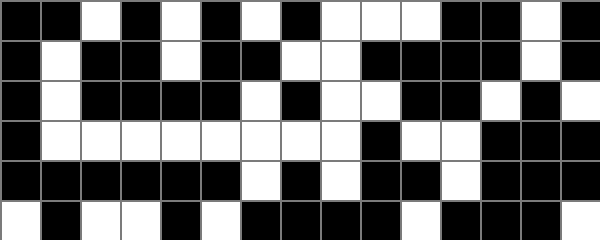[["black", "black", "white", "black", "white", "black", "white", "black", "white", "white", "white", "black", "black", "white", "black"], ["black", "white", "black", "black", "white", "black", "black", "white", "white", "black", "black", "black", "black", "white", "black"], ["black", "white", "black", "black", "black", "black", "white", "black", "white", "white", "black", "black", "white", "black", "white"], ["black", "white", "white", "white", "white", "white", "white", "white", "white", "black", "white", "white", "black", "black", "black"], ["black", "black", "black", "black", "black", "black", "white", "black", "white", "black", "black", "white", "black", "black", "black"], ["white", "black", "white", "white", "black", "white", "black", "black", "black", "black", "white", "black", "black", "black", "white"]]